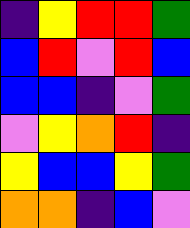[["indigo", "yellow", "red", "red", "green"], ["blue", "red", "violet", "red", "blue"], ["blue", "blue", "indigo", "violet", "green"], ["violet", "yellow", "orange", "red", "indigo"], ["yellow", "blue", "blue", "yellow", "green"], ["orange", "orange", "indigo", "blue", "violet"]]